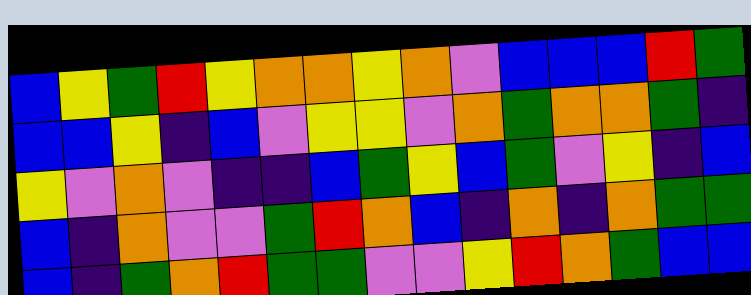[["blue", "yellow", "green", "red", "yellow", "orange", "orange", "yellow", "orange", "violet", "blue", "blue", "blue", "red", "green"], ["blue", "blue", "yellow", "indigo", "blue", "violet", "yellow", "yellow", "violet", "orange", "green", "orange", "orange", "green", "indigo"], ["yellow", "violet", "orange", "violet", "indigo", "indigo", "blue", "green", "yellow", "blue", "green", "violet", "yellow", "indigo", "blue"], ["blue", "indigo", "orange", "violet", "violet", "green", "red", "orange", "blue", "indigo", "orange", "indigo", "orange", "green", "green"], ["blue", "indigo", "green", "orange", "red", "green", "green", "violet", "violet", "yellow", "red", "orange", "green", "blue", "blue"]]